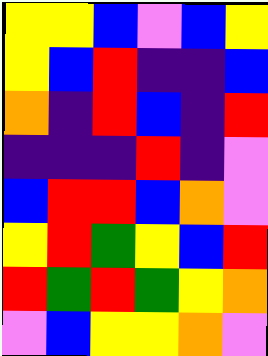[["yellow", "yellow", "blue", "violet", "blue", "yellow"], ["yellow", "blue", "red", "indigo", "indigo", "blue"], ["orange", "indigo", "red", "blue", "indigo", "red"], ["indigo", "indigo", "indigo", "red", "indigo", "violet"], ["blue", "red", "red", "blue", "orange", "violet"], ["yellow", "red", "green", "yellow", "blue", "red"], ["red", "green", "red", "green", "yellow", "orange"], ["violet", "blue", "yellow", "yellow", "orange", "violet"]]